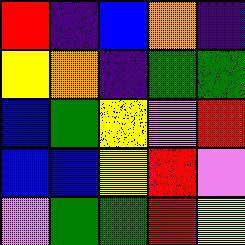[["red", "indigo", "blue", "orange", "indigo"], ["yellow", "orange", "indigo", "green", "green"], ["blue", "green", "yellow", "violet", "red"], ["blue", "blue", "yellow", "red", "violet"], ["violet", "green", "green", "red", "yellow"]]